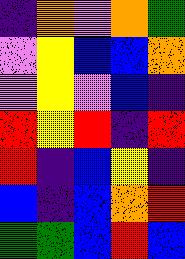[["indigo", "orange", "violet", "orange", "green"], ["violet", "yellow", "blue", "blue", "orange"], ["violet", "yellow", "violet", "blue", "indigo"], ["red", "yellow", "red", "indigo", "red"], ["red", "indigo", "blue", "yellow", "indigo"], ["blue", "indigo", "blue", "orange", "red"], ["green", "green", "blue", "red", "blue"]]